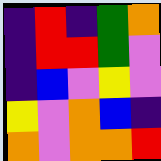[["indigo", "red", "indigo", "green", "orange"], ["indigo", "red", "red", "green", "violet"], ["indigo", "blue", "violet", "yellow", "violet"], ["yellow", "violet", "orange", "blue", "indigo"], ["orange", "violet", "orange", "orange", "red"]]